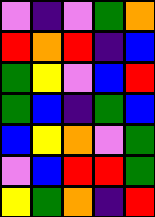[["violet", "indigo", "violet", "green", "orange"], ["red", "orange", "red", "indigo", "blue"], ["green", "yellow", "violet", "blue", "red"], ["green", "blue", "indigo", "green", "blue"], ["blue", "yellow", "orange", "violet", "green"], ["violet", "blue", "red", "red", "green"], ["yellow", "green", "orange", "indigo", "red"]]